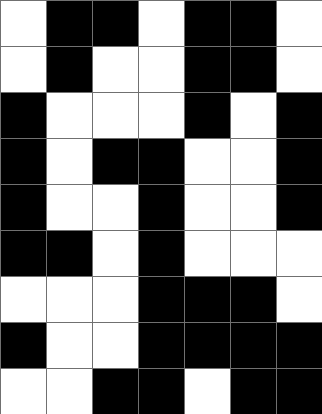[["white", "black", "black", "white", "black", "black", "white"], ["white", "black", "white", "white", "black", "black", "white"], ["black", "white", "white", "white", "black", "white", "black"], ["black", "white", "black", "black", "white", "white", "black"], ["black", "white", "white", "black", "white", "white", "black"], ["black", "black", "white", "black", "white", "white", "white"], ["white", "white", "white", "black", "black", "black", "white"], ["black", "white", "white", "black", "black", "black", "black"], ["white", "white", "black", "black", "white", "black", "black"]]